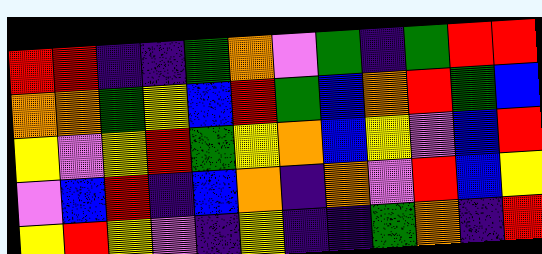[["red", "red", "indigo", "indigo", "green", "orange", "violet", "green", "indigo", "green", "red", "red"], ["orange", "orange", "green", "yellow", "blue", "red", "green", "blue", "orange", "red", "green", "blue"], ["yellow", "violet", "yellow", "red", "green", "yellow", "orange", "blue", "yellow", "violet", "blue", "red"], ["violet", "blue", "red", "indigo", "blue", "orange", "indigo", "orange", "violet", "red", "blue", "yellow"], ["yellow", "red", "yellow", "violet", "indigo", "yellow", "indigo", "indigo", "green", "orange", "indigo", "red"]]